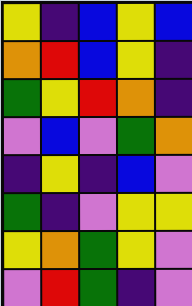[["yellow", "indigo", "blue", "yellow", "blue"], ["orange", "red", "blue", "yellow", "indigo"], ["green", "yellow", "red", "orange", "indigo"], ["violet", "blue", "violet", "green", "orange"], ["indigo", "yellow", "indigo", "blue", "violet"], ["green", "indigo", "violet", "yellow", "yellow"], ["yellow", "orange", "green", "yellow", "violet"], ["violet", "red", "green", "indigo", "violet"]]